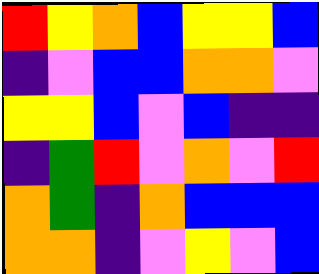[["red", "yellow", "orange", "blue", "yellow", "yellow", "blue"], ["indigo", "violet", "blue", "blue", "orange", "orange", "violet"], ["yellow", "yellow", "blue", "violet", "blue", "indigo", "indigo"], ["indigo", "green", "red", "violet", "orange", "violet", "red"], ["orange", "green", "indigo", "orange", "blue", "blue", "blue"], ["orange", "orange", "indigo", "violet", "yellow", "violet", "blue"]]